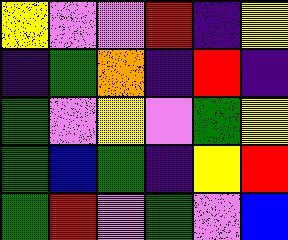[["yellow", "violet", "violet", "red", "indigo", "yellow"], ["indigo", "green", "orange", "indigo", "red", "indigo"], ["green", "violet", "yellow", "violet", "green", "yellow"], ["green", "blue", "green", "indigo", "yellow", "red"], ["green", "red", "violet", "green", "violet", "blue"]]